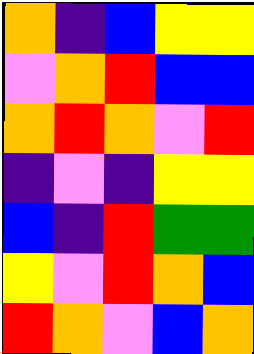[["orange", "indigo", "blue", "yellow", "yellow"], ["violet", "orange", "red", "blue", "blue"], ["orange", "red", "orange", "violet", "red"], ["indigo", "violet", "indigo", "yellow", "yellow"], ["blue", "indigo", "red", "green", "green"], ["yellow", "violet", "red", "orange", "blue"], ["red", "orange", "violet", "blue", "orange"]]